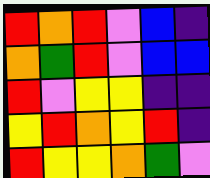[["red", "orange", "red", "violet", "blue", "indigo"], ["orange", "green", "red", "violet", "blue", "blue"], ["red", "violet", "yellow", "yellow", "indigo", "indigo"], ["yellow", "red", "orange", "yellow", "red", "indigo"], ["red", "yellow", "yellow", "orange", "green", "violet"]]